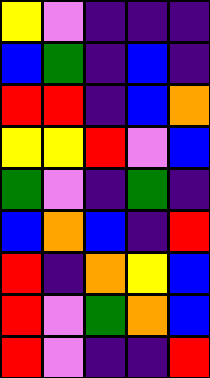[["yellow", "violet", "indigo", "indigo", "indigo"], ["blue", "green", "indigo", "blue", "indigo"], ["red", "red", "indigo", "blue", "orange"], ["yellow", "yellow", "red", "violet", "blue"], ["green", "violet", "indigo", "green", "indigo"], ["blue", "orange", "blue", "indigo", "red"], ["red", "indigo", "orange", "yellow", "blue"], ["red", "violet", "green", "orange", "blue"], ["red", "violet", "indigo", "indigo", "red"]]